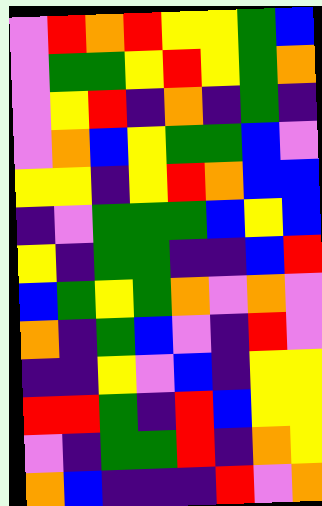[["violet", "red", "orange", "red", "yellow", "yellow", "green", "blue"], ["violet", "green", "green", "yellow", "red", "yellow", "green", "orange"], ["violet", "yellow", "red", "indigo", "orange", "indigo", "green", "indigo"], ["violet", "orange", "blue", "yellow", "green", "green", "blue", "violet"], ["yellow", "yellow", "indigo", "yellow", "red", "orange", "blue", "blue"], ["indigo", "violet", "green", "green", "green", "blue", "yellow", "blue"], ["yellow", "indigo", "green", "green", "indigo", "indigo", "blue", "red"], ["blue", "green", "yellow", "green", "orange", "violet", "orange", "violet"], ["orange", "indigo", "green", "blue", "violet", "indigo", "red", "violet"], ["indigo", "indigo", "yellow", "violet", "blue", "indigo", "yellow", "yellow"], ["red", "red", "green", "indigo", "red", "blue", "yellow", "yellow"], ["violet", "indigo", "green", "green", "red", "indigo", "orange", "yellow"], ["orange", "blue", "indigo", "indigo", "indigo", "red", "violet", "orange"]]